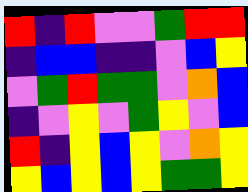[["red", "indigo", "red", "violet", "violet", "green", "red", "red"], ["indigo", "blue", "blue", "indigo", "indigo", "violet", "blue", "yellow"], ["violet", "green", "red", "green", "green", "violet", "orange", "blue"], ["indigo", "violet", "yellow", "violet", "green", "yellow", "violet", "blue"], ["red", "indigo", "yellow", "blue", "yellow", "violet", "orange", "yellow"], ["yellow", "blue", "yellow", "blue", "yellow", "green", "green", "yellow"]]